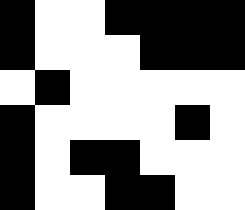[["black", "white", "white", "black", "black", "black", "black"], ["black", "white", "white", "white", "black", "black", "black"], ["white", "black", "white", "white", "white", "white", "white"], ["black", "white", "white", "white", "white", "black", "white"], ["black", "white", "black", "black", "white", "white", "white"], ["black", "white", "white", "black", "black", "white", "white"]]